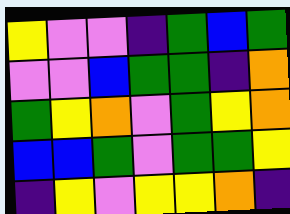[["yellow", "violet", "violet", "indigo", "green", "blue", "green"], ["violet", "violet", "blue", "green", "green", "indigo", "orange"], ["green", "yellow", "orange", "violet", "green", "yellow", "orange"], ["blue", "blue", "green", "violet", "green", "green", "yellow"], ["indigo", "yellow", "violet", "yellow", "yellow", "orange", "indigo"]]